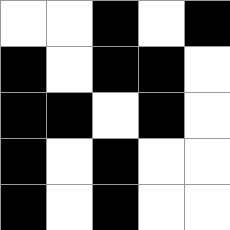[["white", "white", "black", "white", "black"], ["black", "white", "black", "black", "white"], ["black", "black", "white", "black", "white"], ["black", "white", "black", "white", "white"], ["black", "white", "black", "white", "white"]]